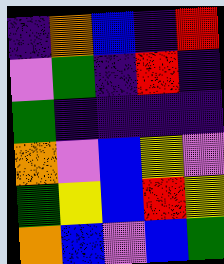[["indigo", "orange", "blue", "indigo", "red"], ["violet", "green", "indigo", "red", "indigo"], ["green", "indigo", "indigo", "indigo", "indigo"], ["orange", "violet", "blue", "yellow", "violet"], ["green", "yellow", "blue", "red", "yellow"], ["orange", "blue", "violet", "blue", "green"]]